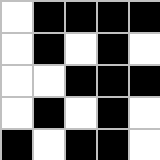[["white", "black", "black", "black", "black"], ["white", "black", "white", "black", "white"], ["white", "white", "black", "black", "black"], ["white", "black", "white", "black", "white"], ["black", "white", "black", "black", "white"]]